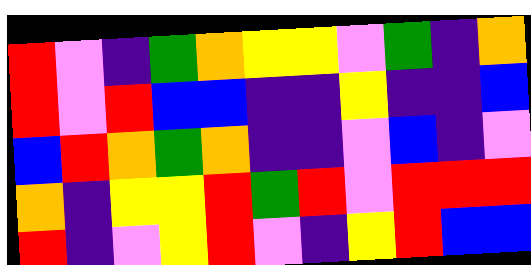[["red", "violet", "indigo", "green", "orange", "yellow", "yellow", "violet", "green", "indigo", "orange"], ["red", "violet", "red", "blue", "blue", "indigo", "indigo", "yellow", "indigo", "indigo", "blue"], ["blue", "red", "orange", "green", "orange", "indigo", "indigo", "violet", "blue", "indigo", "violet"], ["orange", "indigo", "yellow", "yellow", "red", "green", "red", "violet", "red", "red", "red"], ["red", "indigo", "violet", "yellow", "red", "violet", "indigo", "yellow", "red", "blue", "blue"]]